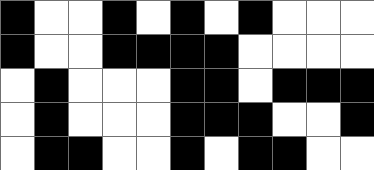[["black", "white", "white", "black", "white", "black", "white", "black", "white", "white", "white"], ["black", "white", "white", "black", "black", "black", "black", "white", "white", "white", "white"], ["white", "black", "white", "white", "white", "black", "black", "white", "black", "black", "black"], ["white", "black", "white", "white", "white", "black", "black", "black", "white", "white", "black"], ["white", "black", "black", "white", "white", "black", "white", "black", "black", "white", "white"]]